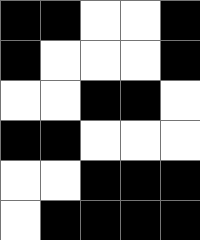[["black", "black", "white", "white", "black"], ["black", "white", "white", "white", "black"], ["white", "white", "black", "black", "white"], ["black", "black", "white", "white", "white"], ["white", "white", "black", "black", "black"], ["white", "black", "black", "black", "black"]]